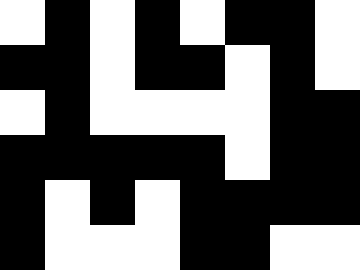[["white", "black", "white", "black", "white", "black", "black", "white"], ["black", "black", "white", "black", "black", "white", "black", "white"], ["white", "black", "white", "white", "white", "white", "black", "black"], ["black", "black", "black", "black", "black", "white", "black", "black"], ["black", "white", "black", "white", "black", "black", "black", "black"], ["black", "white", "white", "white", "black", "black", "white", "white"]]